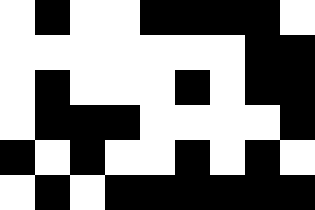[["white", "black", "white", "white", "black", "black", "black", "black", "white"], ["white", "white", "white", "white", "white", "white", "white", "black", "black"], ["white", "black", "white", "white", "white", "black", "white", "black", "black"], ["white", "black", "black", "black", "white", "white", "white", "white", "black"], ["black", "white", "black", "white", "white", "black", "white", "black", "white"], ["white", "black", "white", "black", "black", "black", "black", "black", "black"]]